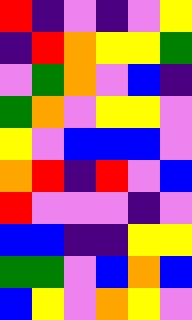[["red", "indigo", "violet", "indigo", "violet", "yellow"], ["indigo", "red", "orange", "yellow", "yellow", "green"], ["violet", "green", "orange", "violet", "blue", "indigo"], ["green", "orange", "violet", "yellow", "yellow", "violet"], ["yellow", "violet", "blue", "blue", "blue", "violet"], ["orange", "red", "indigo", "red", "violet", "blue"], ["red", "violet", "violet", "violet", "indigo", "violet"], ["blue", "blue", "indigo", "indigo", "yellow", "yellow"], ["green", "green", "violet", "blue", "orange", "blue"], ["blue", "yellow", "violet", "orange", "yellow", "violet"]]